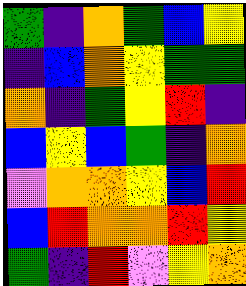[["green", "indigo", "orange", "green", "blue", "yellow"], ["indigo", "blue", "orange", "yellow", "green", "green"], ["orange", "indigo", "green", "yellow", "red", "indigo"], ["blue", "yellow", "blue", "green", "indigo", "orange"], ["violet", "orange", "orange", "yellow", "blue", "red"], ["blue", "red", "orange", "orange", "red", "yellow"], ["green", "indigo", "red", "violet", "yellow", "orange"]]